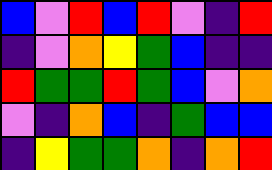[["blue", "violet", "red", "blue", "red", "violet", "indigo", "red"], ["indigo", "violet", "orange", "yellow", "green", "blue", "indigo", "indigo"], ["red", "green", "green", "red", "green", "blue", "violet", "orange"], ["violet", "indigo", "orange", "blue", "indigo", "green", "blue", "blue"], ["indigo", "yellow", "green", "green", "orange", "indigo", "orange", "red"]]